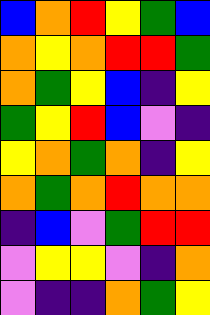[["blue", "orange", "red", "yellow", "green", "blue"], ["orange", "yellow", "orange", "red", "red", "green"], ["orange", "green", "yellow", "blue", "indigo", "yellow"], ["green", "yellow", "red", "blue", "violet", "indigo"], ["yellow", "orange", "green", "orange", "indigo", "yellow"], ["orange", "green", "orange", "red", "orange", "orange"], ["indigo", "blue", "violet", "green", "red", "red"], ["violet", "yellow", "yellow", "violet", "indigo", "orange"], ["violet", "indigo", "indigo", "orange", "green", "yellow"]]